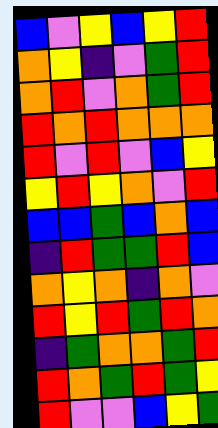[["blue", "violet", "yellow", "blue", "yellow", "red"], ["orange", "yellow", "indigo", "violet", "green", "red"], ["orange", "red", "violet", "orange", "green", "red"], ["red", "orange", "red", "orange", "orange", "orange"], ["red", "violet", "red", "violet", "blue", "yellow"], ["yellow", "red", "yellow", "orange", "violet", "red"], ["blue", "blue", "green", "blue", "orange", "blue"], ["indigo", "red", "green", "green", "red", "blue"], ["orange", "yellow", "orange", "indigo", "orange", "violet"], ["red", "yellow", "red", "green", "red", "orange"], ["indigo", "green", "orange", "orange", "green", "red"], ["red", "orange", "green", "red", "green", "yellow"], ["red", "violet", "violet", "blue", "yellow", "green"]]